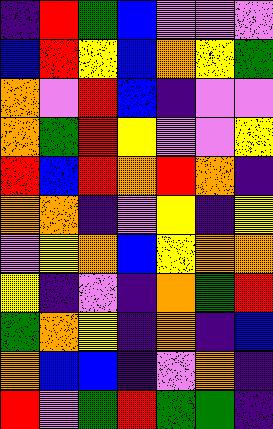[["indigo", "red", "green", "blue", "violet", "violet", "violet"], ["blue", "red", "yellow", "blue", "orange", "yellow", "green"], ["orange", "violet", "red", "blue", "indigo", "violet", "violet"], ["orange", "green", "red", "yellow", "violet", "violet", "yellow"], ["red", "blue", "red", "orange", "red", "orange", "indigo"], ["orange", "orange", "indigo", "violet", "yellow", "indigo", "yellow"], ["violet", "yellow", "orange", "blue", "yellow", "orange", "orange"], ["yellow", "indigo", "violet", "indigo", "orange", "green", "red"], ["green", "orange", "yellow", "indigo", "orange", "indigo", "blue"], ["orange", "blue", "blue", "indigo", "violet", "orange", "indigo"], ["red", "violet", "green", "red", "green", "green", "indigo"]]